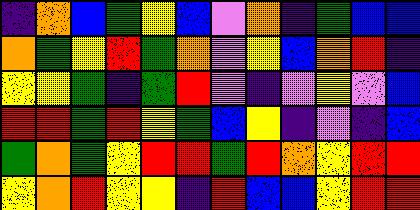[["indigo", "orange", "blue", "green", "yellow", "blue", "violet", "orange", "indigo", "green", "blue", "blue"], ["orange", "green", "yellow", "red", "green", "orange", "violet", "yellow", "blue", "orange", "red", "indigo"], ["yellow", "yellow", "green", "indigo", "green", "red", "violet", "indigo", "violet", "yellow", "violet", "blue"], ["red", "red", "green", "red", "yellow", "green", "blue", "yellow", "indigo", "violet", "indigo", "blue"], ["green", "orange", "green", "yellow", "red", "red", "green", "red", "orange", "yellow", "red", "red"], ["yellow", "orange", "red", "yellow", "yellow", "indigo", "red", "blue", "blue", "yellow", "red", "red"]]